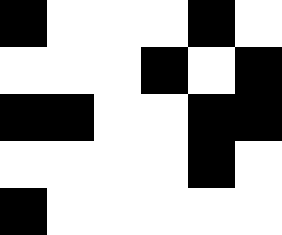[["black", "white", "white", "white", "black", "white"], ["white", "white", "white", "black", "white", "black"], ["black", "black", "white", "white", "black", "black"], ["white", "white", "white", "white", "black", "white"], ["black", "white", "white", "white", "white", "white"]]